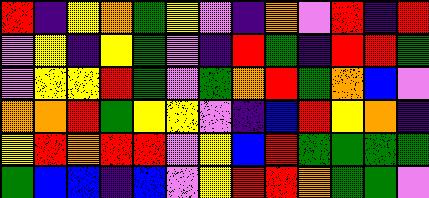[["red", "indigo", "yellow", "orange", "green", "yellow", "violet", "indigo", "orange", "violet", "red", "indigo", "red"], ["violet", "yellow", "indigo", "yellow", "green", "violet", "indigo", "red", "green", "indigo", "red", "red", "green"], ["violet", "yellow", "yellow", "red", "green", "violet", "green", "orange", "red", "green", "orange", "blue", "violet"], ["orange", "orange", "red", "green", "yellow", "yellow", "violet", "indigo", "blue", "red", "yellow", "orange", "indigo"], ["yellow", "red", "orange", "red", "red", "violet", "yellow", "blue", "red", "green", "green", "green", "green"], ["green", "blue", "blue", "indigo", "blue", "violet", "yellow", "red", "red", "orange", "green", "green", "violet"]]